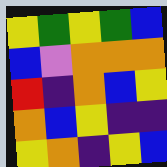[["yellow", "green", "yellow", "green", "blue"], ["blue", "violet", "orange", "orange", "orange"], ["red", "indigo", "orange", "blue", "yellow"], ["orange", "blue", "yellow", "indigo", "indigo"], ["yellow", "orange", "indigo", "yellow", "blue"]]